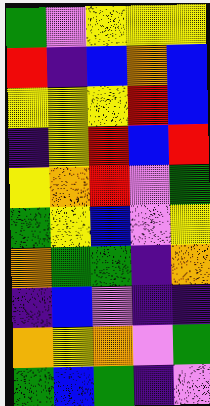[["green", "violet", "yellow", "yellow", "yellow"], ["red", "indigo", "blue", "orange", "blue"], ["yellow", "yellow", "yellow", "red", "blue"], ["indigo", "yellow", "red", "blue", "red"], ["yellow", "orange", "red", "violet", "green"], ["green", "yellow", "blue", "violet", "yellow"], ["orange", "green", "green", "indigo", "orange"], ["indigo", "blue", "violet", "indigo", "indigo"], ["orange", "yellow", "orange", "violet", "green"], ["green", "blue", "green", "indigo", "violet"]]